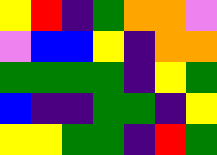[["yellow", "red", "indigo", "green", "orange", "orange", "violet"], ["violet", "blue", "blue", "yellow", "indigo", "orange", "orange"], ["green", "green", "green", "green", "indigo", "yellow", "green"], ["blue", "indigo", "indigo", "green", "green", "indigo", "yellow"], ["yellow", "yellow", "green", "green", "indigo", "red", "green"]]